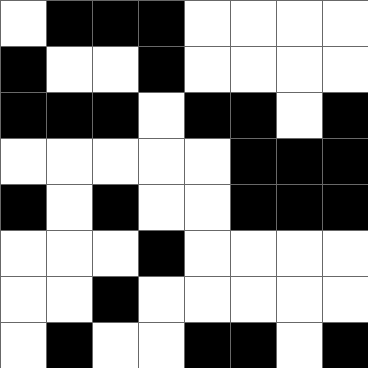[["white", "black", "black", "black", "white", "white", "white", "white"], ["black", "white", "white", "black", "white", "white", "white", "white"], ["black", "black", "black", "white", "black", "black", "white", "black"], ["white", "white", "white", "white", "white", "black", "black", "black"], ["black", "white", "black", "white", "white", "black", "black", "black"], ["white", "white", "white", "black", "white", "white", "white", "white"], ["white", "white", "black", "white", "white", "white", "white", "white"], ["white", "black", "white", "white", "black", "black", "white", "black"]]